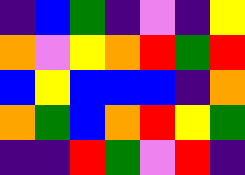[["indigo", "blue", "green", "indigo", "violet", "indigo", "yellow"], ["orange", "violet", "yellow", "orange", "red", "green", "red"], ["blue", "yellow", "blue", "blue", "blue", "indigo", "orange"], ["orange", "green", "blue", "orange", "red", "yellow", "green"], ["indigo", "indigo", "red", "green", "violet", "red", "indigo"]]